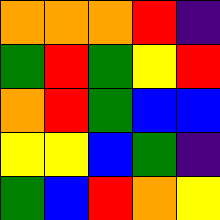[["orange", "orange", "orange", "red", "indigo"], ["green", "red", "green", "yellow", "red"], ["orange", "red", "green", "blue", "blue"], ["yellow", "yellow", "blue", "green", "indigo"], ["green", "blue", "red", "orange", "yellow"]]